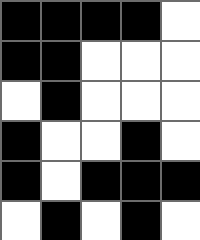[["black", "black", "black", "black", "white"], ["black", "black", "white", "white", "white"], ["white", "black", "white", "white", "white"], ["black", "white", "white", "black", "white"], ["black", "white", "black", "black", "black"], ["white", "black", "white", "black", "white"]]